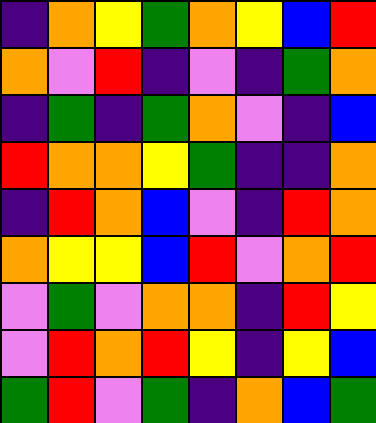[["indigo", "orange", "yellow", "green", "orange", "yellow", "blue", "red"], ["orange", "violet", "red", "indigo", "violet", "indigo", "green", "orange"], ["indigo", "green", "indigo", "green", "orange", "violet", "indigo", "blue"], ["red", "orange", "orange", "yellow", "green", "indigo", "indigo", "orange"], ["indigo", "red", "orange", "blue", "violet", "indigo", "red", "orange"], ["orange", "yellow", "yellow", "blue", "red", "violet", "orange", "red"], ["violet", "green", "violet", "orange", "orange", "indigo", "red", "yellow"], ["violet", "red", "orange", "red", "yellow", "indigo", "yellow", "blue"], ["green", "red", "violet", "green", "indigo", "orange", "blue", "green"]]